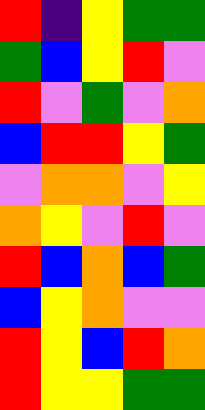[["red", "indigo", "yellow", "green", "green"], ["green", "blue", "yellow", "red", "violet"], ["red", "violet", "green", "violet", "orange"], ["blue", "red", "red", "yellow", "green"], ["violet", "orange", "orange", "violet", "yellow"], ["orange", "yellow", "violet", "red", "violet"], ["red", "blue", "orange", "blue", "green"], ["blue", "yellow", "orange", "violet", "violet"], ["red", "yellow", "blue", "red", "orange"], ["red", "yellow", "yellow", "green", "green"]]